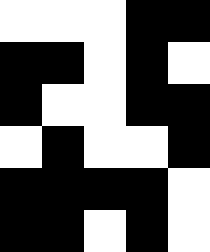[["white", "white", "white", "black", "black"], ["black", "black", "white", "black", "white"], ["black", "white", "white", "black", "black"], ["white", "black", "white", "white", "black"], ["black", "black", "black", "black", "white"], ["black", "black", "white", "black", "white"]]